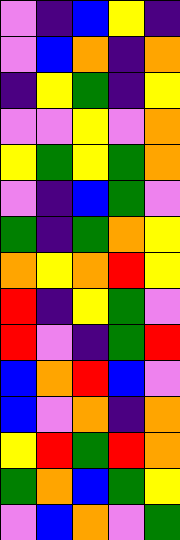[["violet", "indigo", "blue", "yellow", "indigo"], ["violet", "blue", "orange", "indigo", "orange"], ["indigo", "yellow", "green", "indigo", "yellow"], ["violet", "violet", "yellow", "violet", "orange"], ["yellow", "green", "yellow", "green", "orange"], ["violet", "indigo", "blue", "green", "violet"], ["green", "indigo", "green", "orange", "yellow"], ["orange", "yellow", "orange", "red", "yellow"], ["red", "indigo", "yellow", "green", "violet"], ["red", "violet", "indigo", "green", "red"], ["blue", "orange", "red", "blue", "violet"], ["blue", "violet", "orange", "indigo", "orange"], ["yellow", "red", "green", "red", "orange"], ["green", "orange", "blue", "green", "yellow"], ["violet", "blue", "orange", "violet", "green"]]